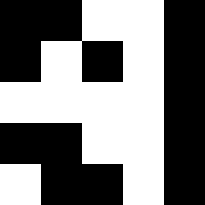[["black", "black", "white", "white", "black"], ["black", "white", "black", "white", "black"], ["white", "white", "white", "white", "black"], ["black", "black", "white", "white", "black"], ["white", "black", "black", "white", "black"]]